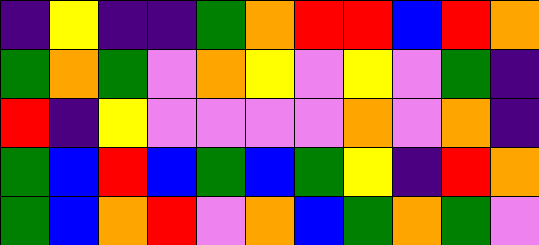[["indigo", "yellow", "indigo", "indigo", "green", "orange", "red", "red", "blue", "red", "orange"], ["green", "orange", "green", "violet", "orange", "yellow", "violet", "yellow", "violet", "green", "indigo"], ["red", "indigo", "yellow", "violet", "violet", "violet", "violet", "orange", "violet", "orange", "indigo"], ["green", "blue", "red", "blue", "green", "blue", "green", "yellow", "indigo", "red", "orange"], ["green", "blue", "orange", "red", "violet", "orange", "blue", "green", "orange", "green", "violet"]]